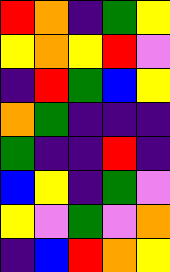[["red", "orange", "indigo", "green", "yellow"], ["yellow", "orange", "yellow", "red", "violet"], ["indigo", "red", "green", "blue", "yellow"], ["orange", "green", "indigo", "indigo", "indigo"], ["green", "indigo", "indigo", "red", "indigo"], ["blue", "yellow", "indigo", "green", "violet"], ["yellow", "violet", "green", "violet", "orange"], ["indigo", "blue", "red", "orange", "yellow"]]